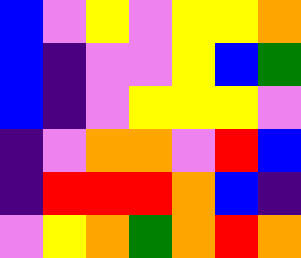[["blue", "violet", "yellow", "violet", "yellow", "yellow", "orange"], ["blue", "indigo", "violet", "violet", "yellow", "blue", "green"], ["blue", "indigo", "violet", "yellow", "yellow", "yellow", "violet"], ["indigo", "violet", "orange", "orange", "violet", "red", "blue"], ["indigo", "red", "red", "red", "orange", "blue", "indigo"], ["violet", "yellow", "orange", "green", "orange", "red", "orange"]]